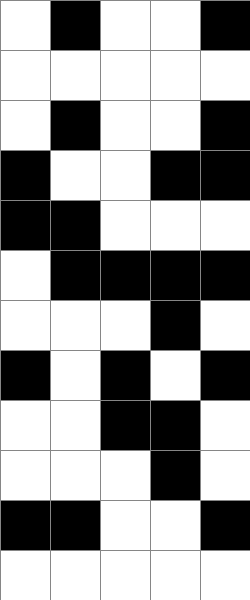[["white", "black", "white", "white", "black"], ["white", "white", "white", "white", "white"], ["white", "black", "white", "white", "black"], ["black", "white", "white", "black", "black"], ["black", "black", "white", "white", "white"], ["white", "black", "black", "black", "black"], ["white", "white", "white", "black", "white"], ["black", "white", "black", "white", "black"], ["white", "white", "black", "black", "white"], ["white", "white", "white", "black", "white"], ["black", "black", "white", "white", "black"], ["white", "white", "white", "white", "white"]]